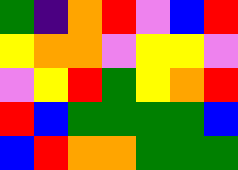[["green", "indigo", "orange", "red", "violet", "blue", "red"], ["yellow", "orange", "orange", "violet", "yellow", "yellow", "violet"], ["violet", "yellow", "red", "green", "yellow", "orange", "red"], ["red", "blue", "green", "green", "green", "green", "blue"], ["blue", "red", "orange", "orange", "green", "green", "green"]]